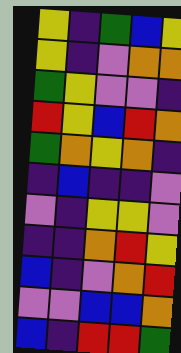[["yellow", "indigo", "green", "blue", "yellow"], ["yellow", "indigo", "violet", "orange", "orange"], ["green", "yellow", "violet", "violet", "indigo"], ["red", "yellow", "blue", "red", "orange"], ["green", "orange", "yellow", "orange", "indigo"], ["indigo", "blue", "indigo", "indigo", "violet"], ["violet", "indigo", "yellow", "yellow", "violet"], ["indigo", "indigo", "orange", "red", "yellow"], ["blue", "indigo", "violet", "orange", "red"], ["violet", "violet", "blue", "blue", "orange"], ["blue", "indigo", "red", "red", "green"]]